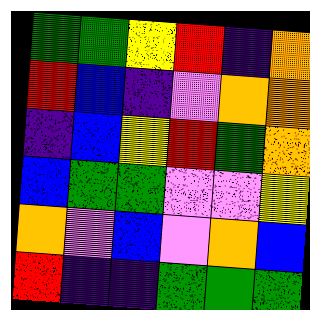[["green", "green", "yellow", "red", "indigo", "orange"], ["red", "blue", "indigo", "violet", "orange", "orange"], ["indigo", "blue", "yellow", "red", "green", "orange"], ["blue", "green", "green", "violet", "violet", "yellow"], ["orange", "violet", "blue", "violet", "orange", "blue"], ["red", "indigo", "indigo", "green", "green", "green"]]